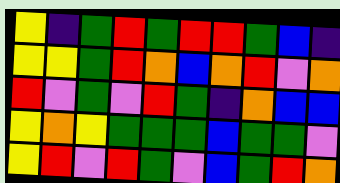[["yellow", "indigo", "green", "red", "green", "red", "red", "green", "blue", "indigo"], ["yellow", "yellow", "green", "red", "orange", "blue", "orange", "red", "violet", "orange"], ["red", "violet", "green", "violet", "red", "green", "indigo", "orange", "blue", "blue"], ["yellow", "orange", "yellow", "green", "green", "green", "blue", "green", "green", "violet"], ["yellow", "red", "violet", "red", "green", "violet", "blue", "green", "red", "orange"]]